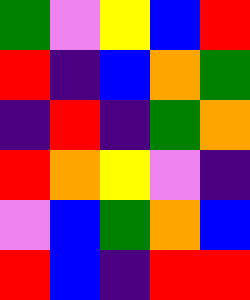[["green", "violet", "yellow", "blue", "red"], ["red", "indigo", "blue", "orange", "green"], ["indigo", "red", "indigo", "green", "orange"], ["red", "orange", "yellow", "violet", "indigo"], ["violet", "blue", "green", "orange", "blue"], ["red", "blue", "indigo", "red", "red"]]